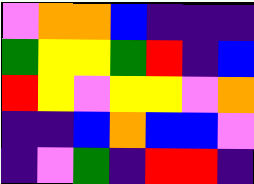[["violet", "orange", "orange", "blue", "indigo", "indigo", "indigo"], ["green", "yellow", "yellow", "green", "red", "indigo", "blue"], ["red", "yellow", "violet", "yellow", "yellow", "violet", "orange"], ["indigo", "indigo", "blue", "orange", "blue", "blue", "violet"], ["indigo", "violet", "green", "indigo", "red", "red", "indigo"]]